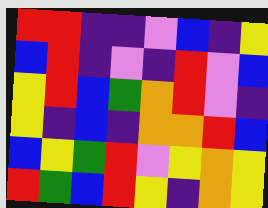[["red", "red", "indigo", "indigo", "violet", "blue", "indigo", "yellow"], ["blue", "red", "indigo", "violet", "indigo", "red", "violet", "blue"], ["yellow", "red", "blue", "green", "orange", "red", "violet", "indigo"], ["yellow", "indigo", "blue", "indigo", "orange", "orange", "red", "blue"], ["blue", "yellow", "green", "red", "violet", "yellow", "orange", "yellow"], ["red", "green", "blue", "red", "yellow", "indigo", "orange", "yellow"]]